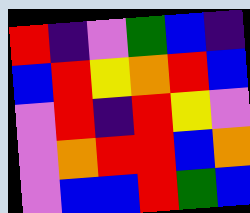[["red", "indigo", "violet", "green", "blue", "indigo"], ["blue", "red", "yellow", "orange", "red", "blue"], ["violet", "red", "indigo", "red", "yellow", "violet"], ["violet", "orange", "red", "red", "blue", "orange"], ["violet", "blue", "blue", "red", "green", "blue"]]